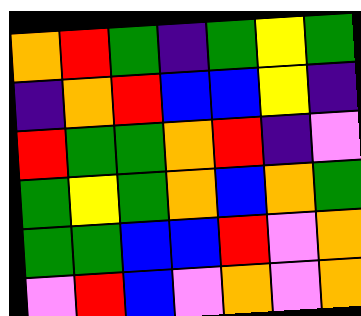[["orange", "red", "green", "indigo", "green", "yellow", "green"], ["indigo", "orange", "red", "blue", "blue", "yellow", "indigo"], ["red", "green", "green", "orange", "red", "indigo", "violet"], ["green", "yellow", "green", "orange", "blue", "orange", "green"], ["green", "green", "blue", "blue", "red", "violet", "orange"], ["violet", "red", "blue", "violet", "orange", "violet", "orange"]]